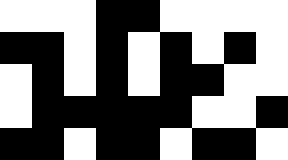[["white", "white", "white", "black", "black", "white", "white", "white", "white"], ["black", "black", "white", "black", "white", "black", "white", "black", "white"], ["white", "black", "white", "black", "white", "black", "black", "white", "white"], ["white", "black", "black", "black", "black", "black", "white", "white", "black"], ["black", "black", "white", "black", "black", "white", "black", "black", "white"]]